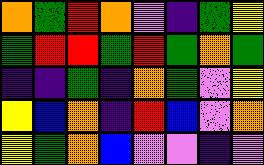[["orange", "green", "red", "orange", "violet", "indigo", "green", "yellow"], ["green", "red", "red", "green", "red", "green", "orange", "green"], ["indigo", "indigo", "green", "indigo", "orange", "green", "violet", "yellow"], ["yellow", "blue", "orange", "indigo", "red", "blue", "violet", "orange"], ["yellow", "green", "orange", "blue", "violet", "violet", "indigo", "violet"]]